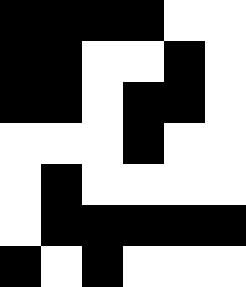[["black", "black", "black", "black", "white", "white"], ["black", "black", "white", "white", "black", "white"], ["black", "black", "white", "black", "black", "white"], ["white", "white", "white", "black", "white", "white"], ["white", "black", "white", "white", "white", "white"], ["white", "black", "black", "black", "black", "black"], ["black", "white", "black", "white", "white", "white"]]